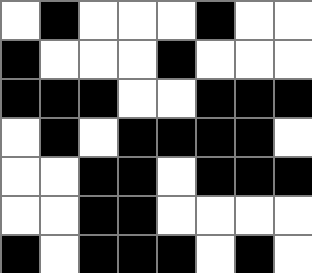[["white", "black", "white", "white", "white", "black", "white", "white"], ["black", "white", "white", "white", "black", "white", "white", "white"], ["black", "black", "black", "white", "white", "black", "black", "black"], ["white", "black", "white", "black", "black", "black", "black", "white"], ["white", "white", "black", "black", "white", "black", "black", "black"], ["white", "white", "black", "black", "white", "white", "white", "white"], ["black", "white", "black", "black", "black", "white", "black", "white"]]